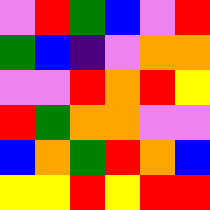[["violet", "red", "green", "blue", "violet", "red"], ["green", "blue", "indigo", "violet", "orange", "orange"], ["violet", "violet", "red", "orange", "red", "yellow"], ["red", "green", "orange", "orange", "violet", "violet"], ["blue", "orange", "green", "red", "orange", "blue"], ["yellow", "yellow", "red", "yellow", "red", "red"]]